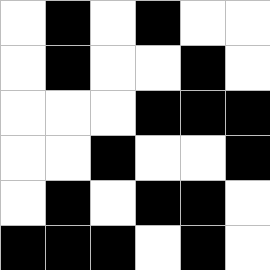[["white", "black", "white", "black", "white", "white"], ["white", "black", "white", "white", "black", "white"], ["white", "white", "white", "black", "black", "black"], ["white", "white", "black", "white", "white", "black"], ["white", "black", "white", "black", "black", "white"], ["black", "black", "black", "white", "black", "white"]]